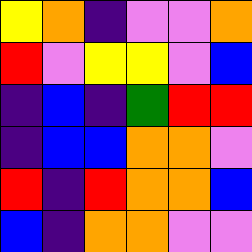[["yellow", "orange", "indigo", "violet", "violet", "orange"], ["red", "violet", "yellow", "yellow", "violet", "blue"], ["indigo", "blue", "indigo", "green", "red", "red"], ["indigo", "blue", "blue", "orange", "orange", "violet"], ["red", "indigo", "red", "orange", "orange", "blue"], ["blue", "indigo", "orange", "orange", "violet", "violet"]]